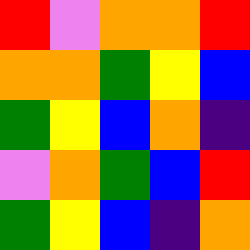[["red", "violet", "orange", "orange", "red"], ["orange", "orange", "green", "yellow", "blue"], ["green", "yellow", "blue", "orange", "indigo"], ["violet", "orange", "green", "blue", "red"], ["green", "yellow", "blue", "indigo", "orange"]]